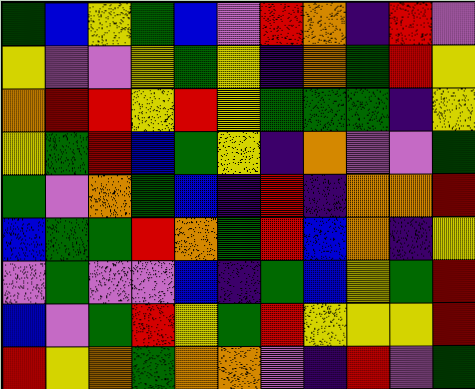[["green", "blue", "yellow", "green", "blue", "violet", "red", "orange", "indigo", "red", "violet"], ["yellow", "violet", "violet", "yellow", "green", "yellow", "indigo", "orange", "green", "red", "yellow"], ["orange", "red", "red", "yellow", "red", "yellow", "green", "green", "green", "indigo", "yellow"], ["yellow", "green", "red", "blue", "green", "yellow", "indigo", "orange", "violet", "violet", "green"], ["green", "violet", "orange", "green", "blue", "indigo", "red", "indigo", "orange", "orange", "red"], ["blue", "green", "green", "red", "orange", "green", "red", "blue", "orange", "indigo", "yellow"], ["violet", "green", "violet", "violet", "blue", "indigo", "green", "blue", "yellow", "green", "red"], ["blue", "violet", "green", "red", "yellow", "green", "red", "yellow", "yellow", "yellow", "red"], ["red", "yellow", "orange", "green", "orange", "orange", "violet", "indigo", "red", "violet", "green"]]